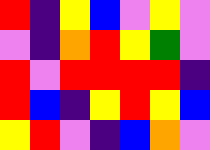[["red", "indigo", "yellow", "blue", "violet", "yellow", "violet"], ["violet", "indigo", "orange", "red", "yellow", "green", "violet"], ["red", "violet", "red", "red", "red", "red", "indigo"], ["red", "blue", "indigo", "yellow", "red", "yellow", "blue"], ["yellow", "red", "violet", "indigo", "blue", "orange", "violet"]]